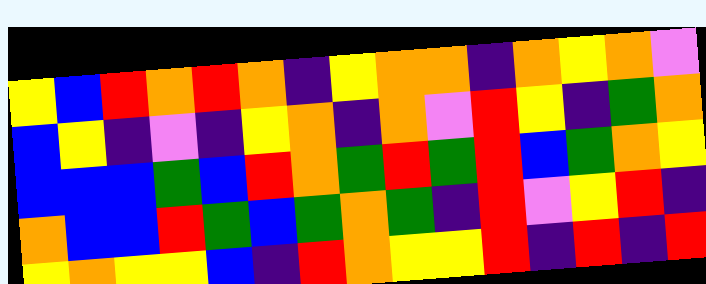[["yellow", "blue", "red", "orange", "red", "orange", "indigo", "yellow", "orange", "orange", "indigo", "orange", "yellow", "orange", "violet"], ["blue", "yellow", "indigo", "violet", "indigo", "yellow", "orange", "indigo", "orange", "violet", "red", "yellow", "indigo", "green", "orange"], ["blue", "blue", "blue", "green", "blue", "red", "orange", "green", "red", "green", "red", "blue", "green", "orange", "yellow"], ["orange", "blue", "blue", "red", "green", "blue", "green", "orange", "green", "indigo", "red", "violet", "yellow", "red", "indigo"], ["yellow", "orange", "yellow", "yellow", "blue", "indigo", "red", "orange", "yellow", "yellow", "red", "indigo", "red", "indigo", "red"]]